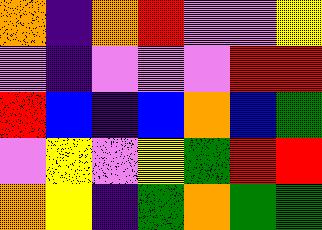[["orange", "indigo", "orange", "red", "violet", "violet", "yellow"], ["violet", "indigo", "violet", "violet", "violet", "red", "red"], ["red", "blue", "indigo", "blue", "orange", "blue", "green"], ["violet", "yellow", "violet", "yellow", "green", "red", "red"], ["orange", "yellow", "indigo", "green", "orange", "green", "green"]]